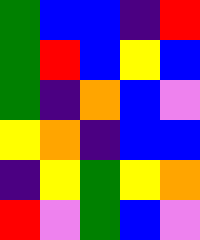[["green", "blue", "blue", "indigo", "red"], ["green", "red", "blue", "yellow", "blue"], ["green", "indigo", "orange", "blue", "violet"], ["yellow", "orange", "indigo", "blue", "blue"], ["indigo", "yellow", "green", "yellow", "orange"], ["red", "violet", "green", "blue", "violet"]]